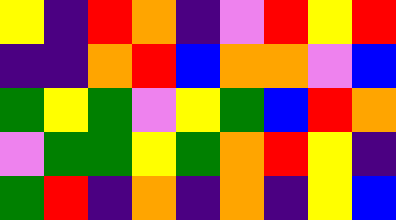[["yellow", "indigo", "red", "orange", "indigo", "violet", "red", "yellow", "red"], ["indigo", "indigo", "orange", "red", "blue", "orange", "orange", "violet", "blue"], ["green", "yellow", "green", "violet", "yellow", "green", "blue", "red", "orange"], ["violet", "green", "green", "yellow", "green", "orange", "red", "yellow", "indigo"], ["green", "red", "indigo", "orange", "indigo", "orange", "indigo", "yellow", "blue"]]